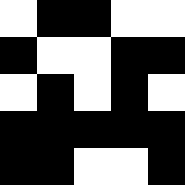[["white", "black", "black", "white", "white"], ["black", "white", "white", "black", "black"], ["white", "black", "white", "black", "white"], ["black", "black", "black", "black", "black"], ["black", "black", "white", "white", "black"]]